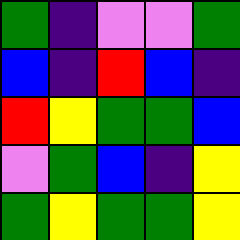[["green", "indigo", "violet", "violet", "green"], ["blue", "indigo", "red", "blue", "indigo"], ["red", "yellow", "green", "green", "blue"], ["violet", "green", "blue", "indigo", "yellow"], ["green", "yellow", "green", "green", "yellow"]]